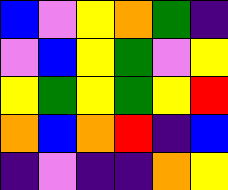[["blue", "violet", "yellow", "orange", "green", "indigo"], ["violet", "blue", "yellow", "green", "violet", "yellow"], ["yellow", "green", "yellow", "green", "yellow", "red"], ["orange", "blue", "orange", "red", "indigo", "blue"], ["indigo", "violet", "indigo", "indigo", "orange", "yellow"]]